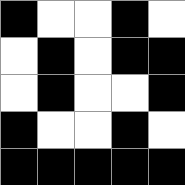[["black", "white", "white", "black", "white"], ["white", "black", "white", "black", "black"], ["white", "black", "white", "white", "black"], ["black", "white", "white", "black", "white"], ["black", "black", "black", "black", "black"]]